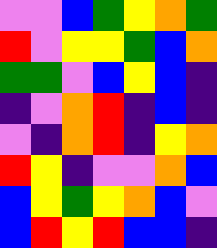[["violet", "violet", "blue", "green", "yellow", "orange", "green"], ["red", "violet", "yellow", "yellow", "green", "blue", "orange"], ["green", "green", "violet", "blue", "yellow", "blue", "indigo"], ["indigo", "violet", "orange", "red", "indigo", "blue", "indigo"], ["violet", "indigo", "orange", "red", "indigo", "yellow", "orange"], ["red", "yellow", "indigo", "violet", "violet", "orange", "blue"], ["blue", "yellow", "green", "yellow", "orange", "blue", "violet"], ["blue", "red", "yellow", "red", "blue", "blue", "indigo"]]